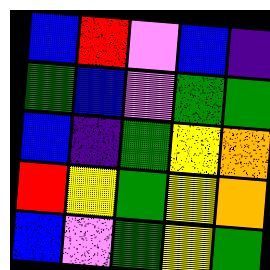[["blue", "red", "violet", "blue", "indigo"], ["green", "blue", "violet", "green", "green"], ["blue", "indigo", "green", "yellow", "orange"], ["red", "yellow", "green", "yellow", "orange"], ["blue", "violet", "green", "yellow", "green"]]